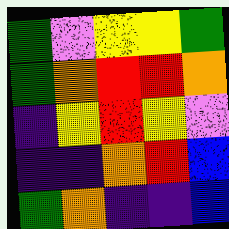[["green", "violet", "yellow", "yellow", "green"], ["green", "orange", "red", "red", "orange"], ["indigo", "yellow", "red", "yellow", "violet"], ["indigo", "indigo", "orange", "red", "blue"], ["green", "orange", "indigo", "indigo", "blue"]]